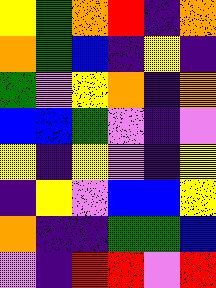[["yellow", "green", "orange", "red", "indigo", "orange"], ["orange", "green", "blue", "indigo", "yellow", "indigo"], ["green", "violet", "yellow", "orange", "indigo", "orange"], ["blue", "blue", "green", "violet", "indigo", "violet"], ["yellow", "indigo", "yellow", "violet", "indigo", "yellow"], ["indigo", "yellow", "violet", "blue", "blue", "yellow"], ["orange", "indigo", "indigo", "green", "green", "blue"], ["violet", "indigo", "red", "red", "violet", "red"]]